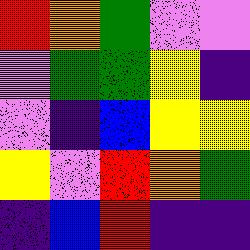[["red", "orange", "green", "violet", "violet"], ["violet", "green", "green", "yellow", "indigo"], ["violet", "indigo", "blue", "yellow", "yellow"], ["yellow", "violet", "red", "orange", "green"], ["indigo", "blue", "red", "indigo", "indigo"]]